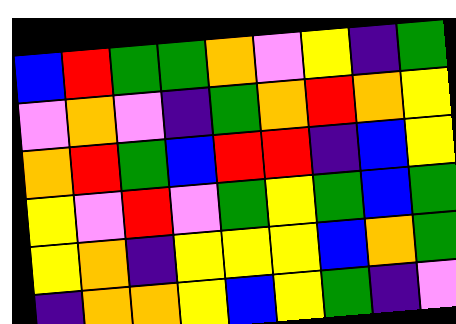[["blue", "red", "green", "green", "orange", "violet", "yellow", "indigo", "green"], ["violet", "orange", "violet", "indigo", "green", "orange", "red", "orange", "yellow"], ["orange", "red", "green", "blue", "red", "red", "indigo", "blue", "yellow"], ["yellow", "violet", "red", "violet", "green", "yellow", "green", "blue", "green"], ["yellow", "orange", "indigo", "yellow", "yellow", "yellow", "blue", "orange", "green"], ["indigo", "orange", "orange", "yellow", "blue", "yellow", "green", "indigo", "violet"]]